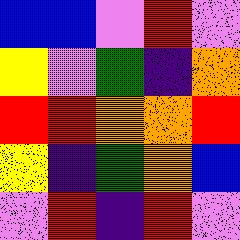[["blue", "blue", "violet", "red", "violet"], ["yellow", "violet", "green", "indigo", "orange"], ["red", "red", "orange", "orange", "red"], ["yellow", "indigo", "green", "orange", "blue"], ["violet", "red", "indigo", "red", "violet"]]